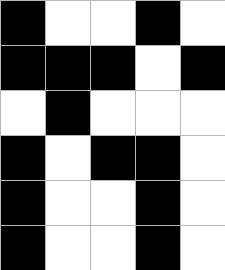[["black", "white", "white", "black", "white"], ["black", "black", "black", "white", "black"], ["white", "black", "white", "white", "white"], ["black", "white", "black", "black", "white"], ["black", "white", "white", "black", "white"], ["black", "white", "white", "black", "white"]]